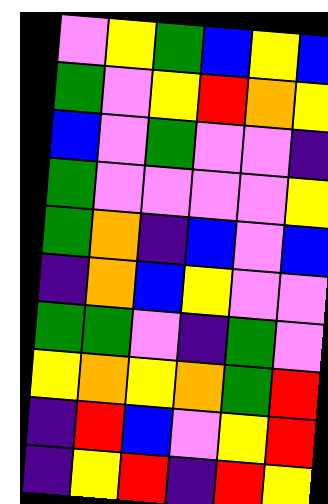[["violet", "yellow", "green", "blue", "yellow", "blue"], ["green", "violet", "yellow", "red", "orange", "yellow"], ["blue", "violet", "green", "violet", "violet", "indigo"], ["green", "violet", "violet", "violet", "violet", "yellow"], ["green", "orange", "indigo", "blue", "violet", "blue"], ["indigo", "orange", "blue", "yellow", "violet", "violet"], ["green", "green", "violet", "indigo", "green", "violet"], ["yellow", "orange", "yellow", "orange", "green", "red"], ["indigo", "red", "blue", "violet", "yellow", "red"], ["indigo", "yellow", "red", "indigo", "red", "yellow"]]